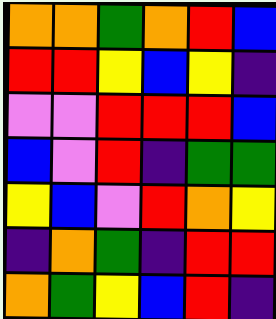[["orange", "orange", "green", "orange", "red", "blue"], ["red", "red", "yellow", "blue", "yellow", "indigo"], ["violet", "violet", "red", "red", "red", "blue"], ["blue", "violet", "red", "indigo", "green", "green"], ["yellow", "blue", "violet", "red", "orange", "yellow"], ["indigo", "orange", "green", "indigo", "red", "red"], ["orange", "green", "yellow", "blue", "red", "indigo"]]